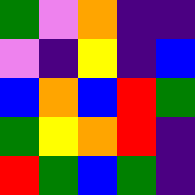[["green", "violet", "orange", "indigo", "indigo"], ["violet", "indigo", "yellow", "indigo", "blue"], ["blue", "orange", "blue", "red", "green"], ["green", "yellow", "orange", "red", "indigo"], ["red", "green", "blue", "green", "indigo"]]